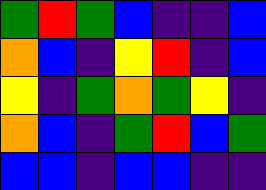[["green", "red", "green", "blue", "indigo", "indigo", "blue"], ["orange", "blue", "indigo", "yellow", "red", "indigo", "blue"], ["yellow", "indigo", "green", "orange", "green", "yellow", "indigo"], ["orange", "blue", "indigo", "green", "red", "blue", "green"], ["blue", "blue", "indigo", "blue", "blue", "indigo", "indigo"]]